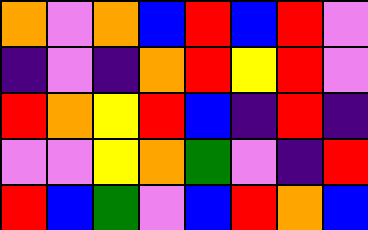[["orange", "violet", "orange", "blue", "red", "blue", "red", "violet"], ["indigo", "violet", "indigo", "orange", "red", "yellow", "red", "violet"], ["red", "orange", "yellow", "red", "blue", "indigo", "red", "indigo"], ["violet", "violet", "yellow", "orange", "green", "violet", "indigo", "red"], ["red", "blue", "green", "violet", "blue", "red", "orange", "blue"]]